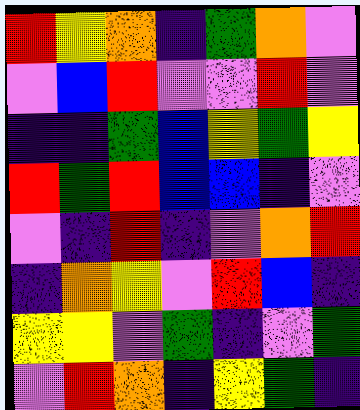[["red", "yellow", "orange", "indigo", "green", "orange", "violet"], ["violet", "blue", "red", "violet", "violet", "red", "violet"], ["indigo", "indigo", "green", "blue", "yellow", "green", "yellow"], ["red", "green", "red", "blue", "blue", "indigo", "violet"], ["violet", "indigo", "red", "indigo", "violet", "orange", "red"], ["indigo", "orange", "yellow", "violet", "red", "blue", "indigo"], ["yellow", "yellow", "violet", "green", "indigo", "violet", "green"], ["violet", "red", "orange", "indigo", "yellow", "green", "indigo"]]